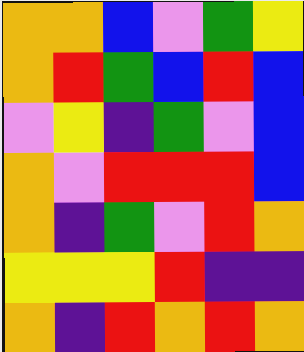[["orange", "orange", "blue", "violet", "green", "yellow"], ["orange", "red", "green", "blue", "red", "blue"], ["violet", "yellow", "indigo", "green", "violet", "blue"], ["orange", "violet", "red", "red", "red", "blue"], ["orange", "indigo", "green", "violet", "red", "orange"], ["yellow", "yellow", "yellow", "red", "indigo", "indigo"], ["orange", "indigo", "red", "orange", "red", "orange"]]